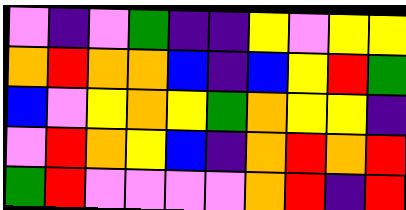[["violet", "indigo", "violet", "green", "indigo", "indigo", "yellow", "violet", "yellow", "yellow"], ["orange", "red", "orange", "orange", "blue", "indigo", "blue", "yellow", "red", "green"], ["blue", "violet", "yellow", "orange", "yellow", "green", "orange", "yellow", "yellow", "indigo"], ["violet", "red", "orange", "yellow", "blue", "indigo", "orange", "red", "orange", "red"], ["green", "red", "violet", "violet", "violet", "violet", "orange", "red", "indigo", "red"]]